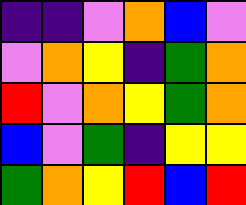[["indigo", "indigo", "violet", "orange", "blue", "violet"], ["violet", "orange", "yellow", "indigo", "green", "orange"], ["red", "violet", "orange", "yellow", "green", "orange"], ["blue", "violet", "green", "indigo", "yellow", "yellow"], ["green", "orange", "yellow", "red", "blue", "red"]]